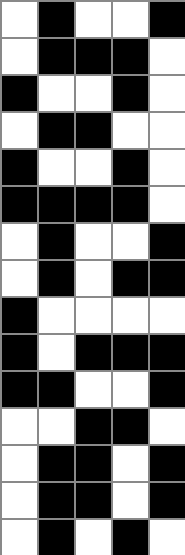[["white", "black", "white", "white", "black"], ["white", "black", "black", "black", "white"], ["black", "white", "white", "black", "white"], ["white", "black", "black", "white", "white"], ["black", "white", "white", "black", "white"], ["black", "black", "black", "black", "white"], ["white", "black", "white", "white", "black"], ["white", "black", "white", "black", "black"], ["black", "white", "white", "white", "white"], ["black", "white", "black", "black", "black"], ["black", "black", "white", "white", "black"], ["white", "white", "black", "black", "white"], ["white", "black", "black", "white", "black"], ["white", "black", "black", "white", "black"], ["white", "black", "white", "black", "white"]]